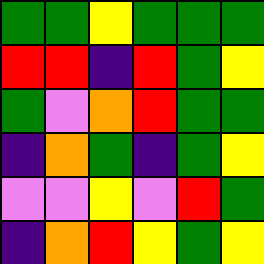[["green", "green", "yellow", "green", "green", "green"], ["red", "red", "indigo", "red", "green", "yellow"], ["green", "violet", "orange", "red", "green", "green"], ["indigo", "orange", "green", "indigo", "green", "yellow"], ["violet", "violet", "yellow", "violet", "red", "green"], ["indigo", "orange", "red", "yellow", "green", "yellow"]]